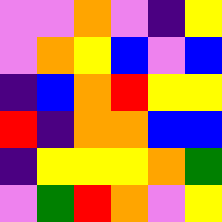[["violet", "violet", "orange", "violet", "indigo", "yellow"], ["violet", "orange", "yellow", "blue", "violet", "blue"], ["indigo", "blue", "orange", "red", "yellow", "yellow"], ["red", "indigo", "orange", "orange", "blue", "blue"], ["indigo", "yellow", "yellow", "yellow", "orange", "green"], ["violet", "green", "red", "orange", "violet", "yellow"]]